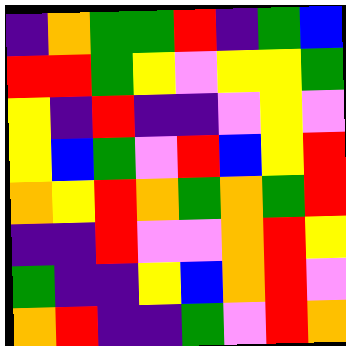[["indigo", "orange", "green", "green", "red", "indigo", "green", "blue"], ["red", "red", "green", "yellow", "violet", "yellow", "yellow", "green"], ["yellow", "indigo", "red", "indigo", "indigo", "violet", "yellow", "violet"], ["yellow", "blue", "green", "violet", "red", "blue", "yellow", "red"], ["orange", "yellow", "red", "orange", "green", "orange", "green", "red"], ["indigo", "indigo", "red", "violet", "violet", "orange", "red", "yellow"], ["green", "indigo", "indigo", "yellow", "blue", "orange", "red", "violet"], ["orange", "red", "indigo", "indigo", "green", "violet", "red", "orange"]]